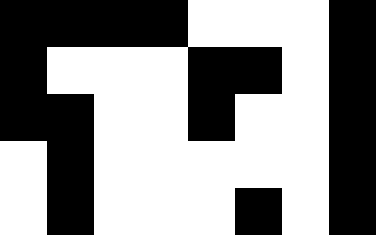[["black", "black", "black", "black", "white", "white", "white", "black"], ["black", "white", "white", "white", "black", "black", "white", "black"], ["black", "black", "white", "white", "black", "white", "white", "black"], ["white", "black", "white", "white", "white", "white", "white", "black"], ["white", "black", "white", "white", "white", "black", "white", "black"]]